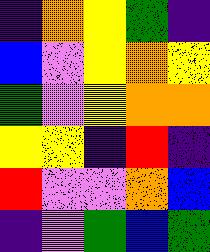[["indigo", "orange", "yellow", "green", "indigo"], ["blue", "violet", "yellow", "orange", "yellow"], ["green", "violet", "yellow", "orange", "orange"], ["yellow", "yellow", "indigo", "red", "indigo"], ["red", "violet", "violet", "orange", "blue"], ["indigo", "violet", "green", "blue", "green"]]